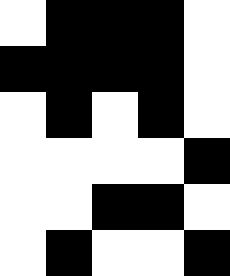[["white", "black", "black", "black", "white"], ["black", "black", "black", "black", "white"], ["white", "black", "white", "black", "white"], ["white", "white", "white", "white", "black"], ["white", "white", "black", "black", "white"], ["white", "black", "white", "white", "black"]]